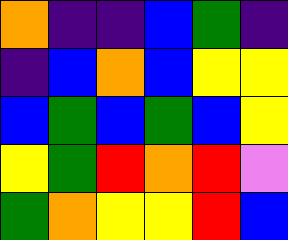[["orange", "indigo", "indigo", "blue", "green", "indigo"], ["indigo", "blue", "orange", "blue", "yellow", "yellow"], ["blue", "green", "blue", "green", "blue", "yellow"], ["yellow", "green", "red", "orange", "red", "violet"], ["green", "orange", "yellow", "yellow", "red", "blue"]]